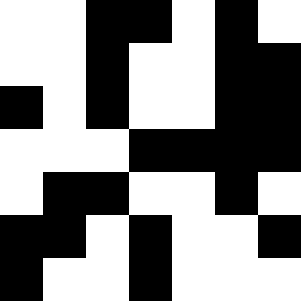[["white", "white", "black", "black", "white", "black", "white"], ["white", "white", "black", "white", "white", "black", "black"], ["black", "white", "black", "white", "white", "black", "black"], ["white", "white", "white", "black", "black", "black", "black"], ["white", "black", "black", "white", "white", "black", "white"], ["black", "black", "white", "black", "white", "white", "black"], ["black", "white", "white", "black", "white", "white", "white"]]